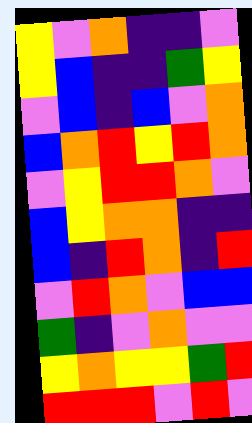[["yellow", "violet", "orange", "indigo", "indigo", "violet"], ["yellow", "blue", "indigo", "indigo", "green", "yellow"], ["violet", "blue", "indigo", "blue", "violet", "orange"], ["blue", "orange", "red", "yellow", "red", "orange"], ["violet", "yellow", "red", "red", "orange", "violet"], ["blue", "yellow", "orange", "orange", "indigo", "indigo"], ["blue", "indigo", "red", "orange", "indigo", "red"], ["violet", "red", "orange", "violet", "blue", "blue"], ["green", "indigo", "violet", "orange", "violet", "violet"], ["yellow", "orange", "yellow", "yellow", "green", "red"], ["red", "red", "red", "violet", "red", "violet"]]